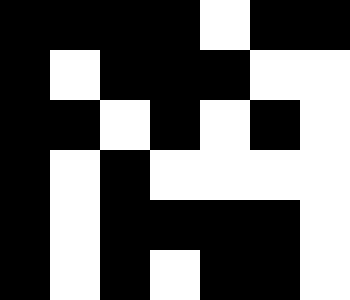[["black", "black", "black", "black", "white", "black", "black"], ["black", "white", "black", "black", "black", "white", "white"], ["black", "black", "white", "black", "white", "black", "white"], ["black", "white", "black", "white", "white", "white", "white"], ["black", "white", "black", "black", "black", "black", "white"], ["black", "white", "black", "white", "black", "black", "white"]]